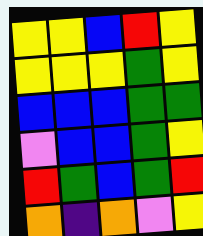[["yellow", "yellow", "blue", "red", "yellow"], ["yellow", "yellow", "yellow", "green", "yellow"], ["blue", "blue", "blue", "green", "green"], ["violet", "blue", "blue", "green", "yellow"], ["red", "green", "blue", "green", "red"], ["orange", "indigo", "orange", "violet", "yellow"]]